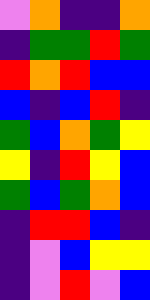[["violet", "orange", "indigo", "indigo", "orange"], ["indigo", "green", "green", "red", "green"], ["red", "orange", "red", "blue", "blue"], ["blue", "indigo", "blue", "red", "indigo"], ["green", "blue", "orange", "green", "yellow"], ["yellow", "indigo", "red", "yellow", "blue"], ["green", "blue", "green", "orange", "blue"], ["indigo", "red", "red", "blue", "indigo"], ["indigo", "violet", "blue", "yellow", "yellow"], ["indigo", "violet", "red", "violet", "blue"]]